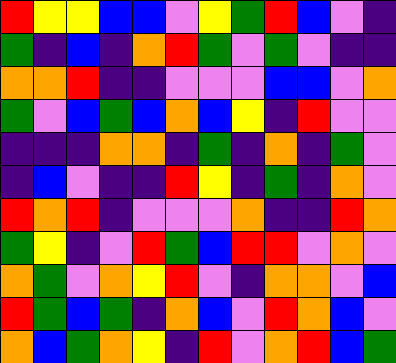[["red", "yellow", "yellow", "blue", "blue", "violet", "yellow", "green", "red", "blue", "violet", "indigo"], ["green", "indigo", "blue", "indigo", "orange", "red", "green", "violet", "green", "violet", "indigo", "indigo"], ["orange", "orange", "red", "indigo", "indigo", "violet", "violet", "violet", "blue", "blue", "violet", "orange"], ["green", "violet", "blue", "green", "blue", "orange", "blue", "yellow", "indigo", "red", "violet", "violet"], ["indigo", "indigo", "indigo", "orange", "orange", "indigo", "green", "indigo", "orange", "indigo", "green", "violet"], ["indigo", "blue", "violet", "indigo", "indigo", "red", "yellow", "indigo", "green", "indigo", "orange", "violet"], ["red", "orange", "red", "indigo", "violet", "violet", "violet", "orange", "indigo", "indigo", "red", "orange"], ["green", "yellow", "indigo", "violet", "red", "green", "blue", "red", "red", "violet", "orange", "violet"], ["orange", "green", "violet", "orange", "yellow", "red", "violet", "indigo", "orange", "orange", "violet", "blue"], ["red", "green", "blue", "green", "indigo", "orange", "blue", "violet", "red", "orange", "blue", "violet"], ["orange", "blue", "green", "orange", "yellow", "indigo", "red", "violet", "orange", "red", "blue", "green"]]